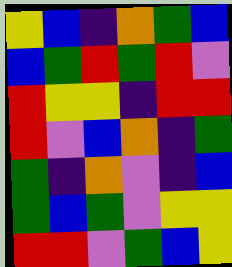[["yellow", "blue", "indigo", "orange", "green", "blue"], ["blue", "green", "red", "green", "red", "violet"], ["red", "yellow", "yellow", "indigo", "red", "red"], ["red", "violet", "blue", "orange", "indigo", "green"], ["green", "indigo", "orange", "violet", "indigo", "blue"], ["green", "blue", "green", "violet", "yellow", "yellow"], ["red", "red", "violet", "green", "blue", "yellow"]]